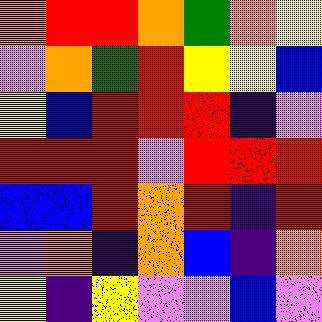[["orange", "red", "red", "orange", "green", "orange", "yellow"], ["violet", "orange", "green", "red", "yellow", "yellow", "blue"], ["yellow", "blue", "red", "red", "red", "indigo", "violet"], ["red", "red", "red", "violet", "red", "red", "red"], ["blue", "blue", "red", "orange", "red", "indigo", "red"], ["violet", "orange", "indigo", "orange", "blue", "indigo", "orange"], ["yellow", "indigo", "yellow", "violet", "violet", "blue", "violet"]]